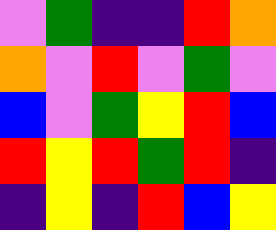[["violet", "green", "indigo", "indigo", "red", "orange"], ["orange", "violet", "red", "violet", "green", "violet"], ["blue", "violet", "green", "yellow", "red", "blue"], ["red", "yellow", "red", "green", "red", "indigo"], ["indigo", "yellow", "indigo", "red", "blue", "yellow"]]